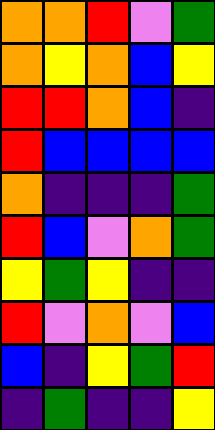[["orange", "orange", "red", "violet", "green"], ["orange", "yellow", "orange", "blue", "yellow"], ["red", "red", "orange", "blue", "indigo"], ["red", "blue", "blue", "blue", "blue"], ["orange", "indigo", "indigo", "indigo", "green"], ["red", "blue", "violet", "orange", "green"], ["yellow", "green", "yellow", "indigo", "indigo"], ["red", "violet", "orange", "violet", "blue"], ["blue", "indigo", "yellow", "green", "red"], ["indigo", "green", "indigo", "indigo", "yellow"]]